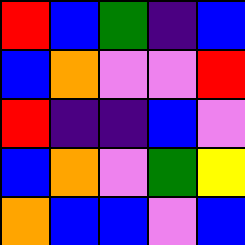[["red", "blue", "green", "indigo", "blue"], ["blue", "orange", "violet", "violet", "red"], ["red", "indigo", "indigo", "blue", "violet"], ["blue", "orange", "violet", "green", "yellow"], ["orange", "blue", "blue", "violet", "blue"]]